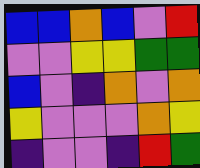[["blue", "blue", "orange", "blue", "violet", "red"], ["violet", "violet", "yellow", "yellow", "green", "green"], ["blue", "violet", "indigo", "orange", "violet", "orange"], ["yellow", "violet", "violet", "violet", "orange", "yellow"], ["indigo", "violet", "violet", "indigo", "red", "green"]]